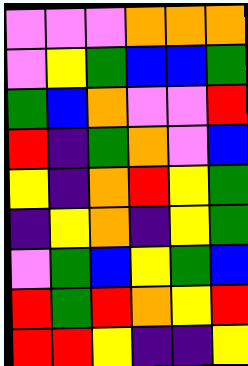[["violet", "violet", "violet", "orange", "orange", "orange"], ["violet", "yellow", "green", "blue", "blue", "green"], ["green", "blue", "orange", "violet", "violet", "red"], ["red", "indigo", "green", "orange", "violet", "blue"], ["yellow", "indigo", "orange", "red", "yellow", "green"], ["indigo", "yellow", "orange", "indigo", "yellow", "green"], ["violet", "green", "blue", "yellow", "green", "blue"], ["red", "green", "red", "orange", "yellow", "red"], ["red", "red", "yellow", "indigo", "indigo", "yellow"]]